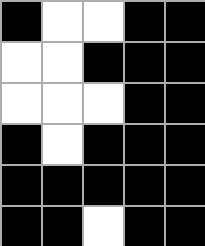[["black", "white", "white", "black", "black"], ["white", "white", "black", "black", "black"], ["white", "white", "white", "black", "black"], ["black", "white", "black", "black", "black"], ["black", "black", "black", "black", "black"], ["black", "black", "white", "black", "black"]]